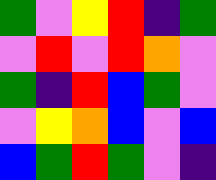[["green", "violet", "yellow", "red", "indigo", "green"], ["violet", "red", "violet", "red", "orange", "violet"], ["green", "indigo", "red", "blue", "green", "violet"], ["violet", "yellow", "orange", "blue", "violet", "blue"], ["blue", "green", "red", "green", "violet", "indigo"]]